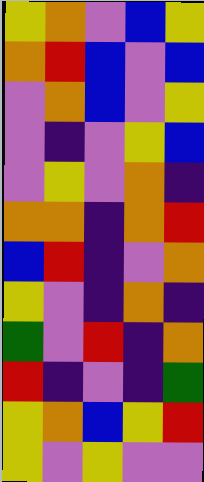[["yellow", "orange", "violet", "blue", "yellow"], ["orange", "red", "blue", "violet", "blue"], ["violet", "orange", "blue", "violet", "yellow"], ["violet", "indigo", "violet", "yellow", "blue"], ["violet", "yellow", "violet", "orange", "indigo"], ["orange", "orange", "indigo", "orange", "red"], ["blue", "red", "indigo", "violet", "orange"], ["yellow", "violet", "indigo", "orange", "indigo"], ["green", "violet", "red", "indigo", "orange"], ["red", "indigo", "violet", "indigo", "green"], ["yellow", "orange", "blue", "yellow", "red"], ["yellow", "violet", "yellow", "violet", "violet"]]